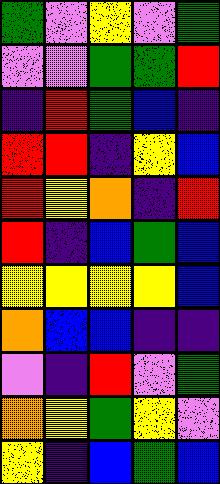[["green", "violet", "yellow", "violet", "green"], ["violet", "violet", "green", "green", "red"], ["indigo", "red", "green", "blue", "indigo"], ["red", "red", "indigo", "yellow", "blue"], ["red", "yellow", "orange", "indigo", "red"], ["red", "indigo", "blue", "green", "blue"], ["yellow", "yellow", "yellow", "yellow", "blue"], ["orange", "blue", "blue", "indigo", "indigo"], ["violet", "indigo", "red", "violet", "green"], ["orange", "yellow", "green", "yellow", "violet"], ["yellow", "indigo", "blue", "green", "blue"]]